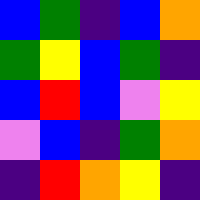[["blue", "green", "indigo", "blue", "orange"], ["green", "yellow", "blue", "green", "indigo"], ["blue", "red", "blue", "violet", "yellow"], ["violet", "blue", "indigo", "green", "orange"], ["indigo", "red", "orange", "yellow", "indigo"]]